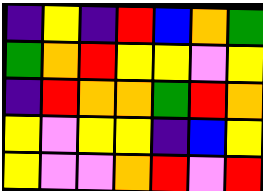[["indigo", "yellow", "indigo", "red", "blue", "orange", "green"], ["green", "orange", "red", "yellow", "yellow", "violet", "yellow"], ["indigo", "red", "orange", "orange", "green", "red", "orange"], ["yellow", "violet", "yellow", "yellow", "indigo", "blue", "yellow"], ["yellow", "violet", "violet", "orange", "red", "violet", "red"]]